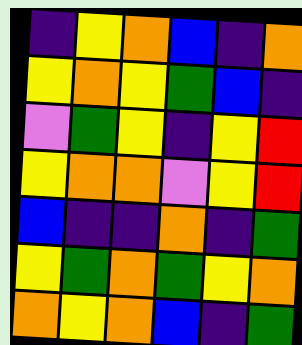[["indigo", "yellow", "orange", "blue", "indigo", "orange"], ["yellow", "orange", "yellow", "green", "blue", "indigo"], ["violet", "green", "yellow", "indigo", "yellow", "red"], ["yellow", "orange", "orange", "violet", "yellow", "red"], ["blue", "indigo", "indigo", "orange", "indigo", "green"], ["yellow", "green", "orange", "green", "yellow", "orange"], ["orange", "yellow", "orange", "blue", "indigo", "green"]]